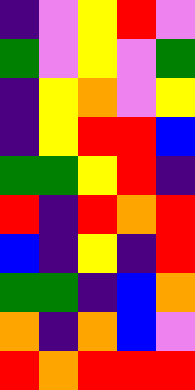[["indigo", "violet", "yellow", "red", "violet"], ["green", "violet", "yellow", "violet", "green"], ["indigo", "yellow", "orange", "violet", "yellow"], ["indigo", "yellow", "red", "red", "blue"], ["green", "green", "yellow", "red", "indigo"], ["red", "indigo", "red", "orange", "red"], ["blue", "indigo", "yellow", "indigo", "red"], ["green", "green", "indigo", "blue", "orange"], ["orange", "indigo", "orange", "blue", "violet"], ["red", "orange", "red", "red", "red"]]